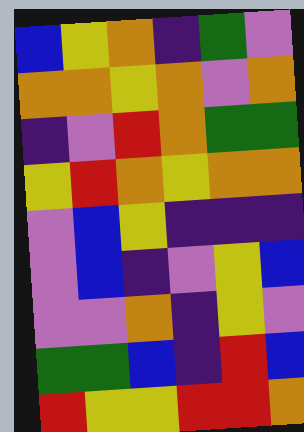[["blue", "yellow", "orange", "indigo", "green", "violet"], ["orange", "orange", "yellow", "orange", "violet", "orange"], ["indigo", "violet", "red", "orange", "green", "green"], ["yellow", "red", "orange", "yellow", "orange", "orange"], ["violet", "blue", "yellow", "indigo", "indigo", "indigo"], ["violet", "blue", "indigo", "violet", "yellow", "blue"], ["violet", "violet", "orange", "indigo", "yellow", "violet"], ["green", "green", "blue", "indigo", "red", "blue"], ["red", "yellow", "yellow", "red", "red", "orange"]]